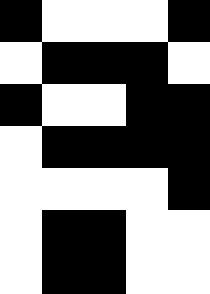[["black", "white", "white", "white", "black"], ["white", "black", "black", "black", "white"], ["black", "white", "white", "black", "black"], ["white", "black", "black", "black", "black"], ["white", "white", "white", "white", "black"], ["white", "black", "black", "white", "white"], ["white", "black", "black", "white", "white"]]